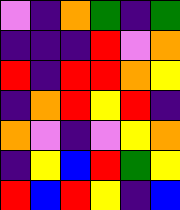[["violet", "indigo", "orange", "green", "indigo", "green"], ["indigo", "indigo", "indigo", "red", "violet", "orange"], ["red", "indigo", "red", "red", "orange", "yellow"], ["indigo", "orange", "red", "yellow", "red", "indigo"], ["orange", "violet", "indigo", "violet", "yellow", "orange"], ["indigo", "yellow", "blue", "red", "green", "yellow"], ["red", "blue", "red", "yellow", "indigo", "blue"]]